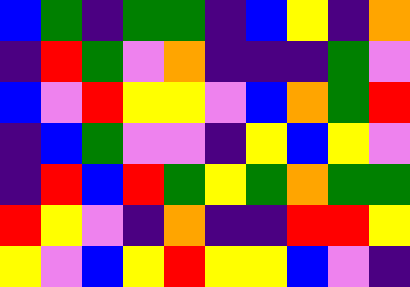[["blue", "green", "indigo", "green", "green", "indigo", "blue", "yellow", "indigo", "orange"], ["indigo", "red", "green", "violet", "orange", "indigo", "indigo", "indigo", "green", "violet"], ["blue", "violet", "red", "yellow", "yellow", "violet", "blue", "orange", "green", "red"], ["indigo", "blue", "green", "violet", "violet", "indigo", "yellow", "blue", "yellow", "violet"], ["indigo", "red", "blue", "red", "green", "yellow", "green", "orange", "green", "green"], ["red", "yellow", "violet", "indigo", "orange", "indigo", "indigo", "red", "red", "yellow"], ["yellow", "violet", "blue", "yellow", "red", "yellow", "yellow", "blue", "violet", "indigo"]]